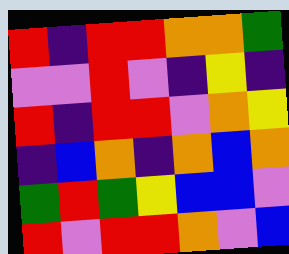[["red", "indigo", "red", "red", "orange", "orange", "green"], ["violet", "violet", "red", "violet", "indigo", "yellow", "indigo"], ["red", "indigo", "red", "red", "violet", "orange", "yellow"], ["indigo", "blue", "orange", "indigo", "orange", "blue", "orange"], ["green", "red", "green", "yellow", "blue", "blue", "violet"], ["red", "violet", "red", "red", "orange", "violet", "blue"]]